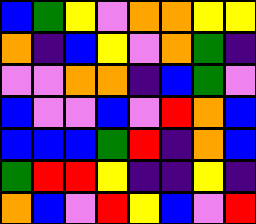[["blue", "green", "yellow", "violet", "orange", "orange", "yellow", "yellow"], ["orange", "indigo", "blue", "yellow", "violet", "orange", "green", "indigo"], ["violet", "violet", "orange", "orange", "indigo", "blue", "green", "violet"], ["blue", "violet", "violet", "blue", "violet", "red", "orange", "blue"], ["blue", "blue", "blue", "green", "red", "indigo", "orange", "blue"], ["green", "red", "red", "yellow", "indigo", "indigo", "yellow", "indigo"], ["orange", "blue", "violet", "red", "yellow", "blue", "violet", "red"]]